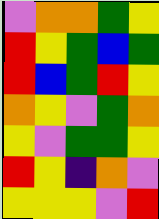[["violet", "orange", "orange", "green", "yellow"], ["red", "yellow", "green", "blue", "green"], ["red", "blue", "green", "red", "yellow"], ["orange", "yellow", "violet", "green", "orange"], ["yellow", "violet", "green", "green", "yellow"], ["red", "yellow", "indigo", "orange", "violet"], ["yellow", "yellow", "yellow", "violet", "red"]]